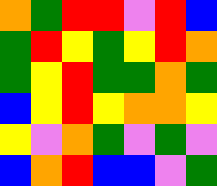[["orange", "green", "red", "red", "violet", "red", "blue"], ["green", "red", "yellow", "green", "yellow", "red", "orange"], ["green", "yellow", "red", "green", "green", "orange", "green"], ["blue", "yellow", "red", "yellow", "orange", "orange", "yellow"], ["yellow", "violet", "orange", "green", "violet", "green", "violet"], ["blue", "orange", "red", "blue", "blue", "violet", "green"]]